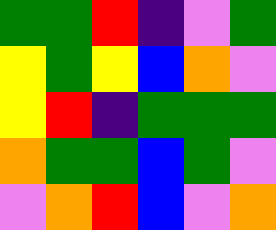[["green", "green", "red", "indigo", "violet", "green"], ["yellow", "green", "yellow", "blue", "orange", "violet"], ["yellow", "red", "indigo", "green", "green", "green"], ["orange", "green", "green", "blue", "green", "violet"], ["violet", "orange", "red", "blue", "violet", "orange"]]